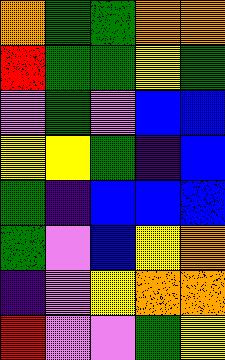[["orange", "green", "green", "orange", "orange"], ["red", "green", "green", "yellow", "green"], ["violet", "green", "violet", "blue", "blue"], ["yellow", "yellow", "green", "indigo", "blue"], ["green", "indigo", "blue", "blue", "blue"], ["green", "violet", "blue", "yellow", "orange"], ["indigo", "violet", "yellow", "orange", "orange"], ["red", "violet", "violet", "green", "yellow"]]